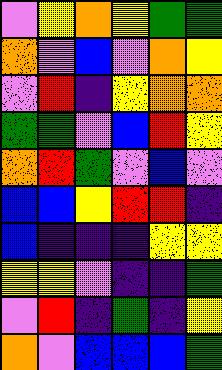[["violet", "yellow", "orange", "yellow", "green", "green"], ["orange", "violet", "blue", "violet", "orange", "yellow"], ["violet", "red", "indigo", "yellow", "orange", "orange"], ["green", "green", "violet", "blue", "red", "yellow"], ["orange", "red", "green", "violet", "blue", "violet"], ["blue", "blue", "yellow", "red", "red", "indigo"], ["blue", "indigo", "indigo", "indigo", "yellow", "yellow"], ["yellow", "yellow", "violet", "indigo", "indigo", "green"], ["violet", "red", "indigo", "green", "indigo", "yellow"], ["orange", "violet", "blue", "blue", "blue", "green"]]